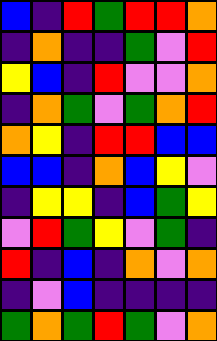[["blue", "indigo", "red", "green", "red", "red", "orange"], ["indigo", "orange", "indigo", "indigo", "green", "violet", "red"], ["yellow", "blue", "indigo", "red", "violet", "violet", "orange"], ["indigo", "orange", "green", "violet", "green", "orange", "red"], ["orange", "yellow", "indigo", "red", "red", "blue", "blue"], ["blue", "blue", "indigo", "orange", "blue", "yellow", "violet"], ["indigo", "yellow", "yellow", "indigo", "blue", "green", "yellow"], ["violet", "red", "green", "yellow", "violet", "green", "indigo"], ["red", "indigo", "blue", "indigo", "orange", "violet", "orange"], ["indigo", "violet", "blue", "indigo", "indigo", "indigo", "indigo"], ["green", "orange", "green", "red", "green", "violet", "orange"]]